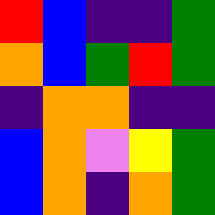[["red", "blue", "indigo", "indigo", "green"], ["orange", "blue", "green", "red", "green"], ["indigo", "orange", "orange", "indigo", "indigo"], ["blue", "orange", "violet", "yellow", "green"], ["blue", "orange", "indigo", "orange", "green"]]